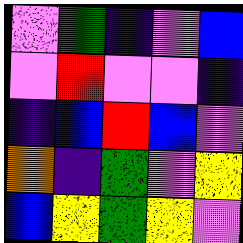[["violet", "green", "indigo", "violet", "blue"], ["violet", "red", "violet", "violet", "indigo"], ["indigo", "blue", "red", "blue", "violet"], ["orange", "indigo", "green", "violet", "yellow"], ["blue", "yellow", "green", "yellow", "violet"]]